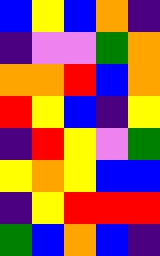[["blue", "yellow", "blue", "orange", "indigo"], ["indigo", "violet", "violet", "green", "orange"], ["orange", "orange", "red", "blue", "orange"], ["red", "yellow", "blue", "indigo", "yellow"], ["indigo", "red", "yellow", "violet", "green"], ["yellow", "orange", "yellow", "blue", "blue"], ["indigo", "yellow", "red", "red", "red"], ["green", "blue", "orange", "blue", "indigo"]]